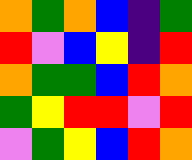[["orange", "green", "orange", "blue", "indigo", "green"], ["red", "violet", "blue", "yellow", "indigo", "red"], ["orange", "green", "green", "blue", "red", "orange"], ["green", "yellow", "red", "red", "violet", "red"], ["violet", "green", "yellow", "blue", "red", "orange"]]